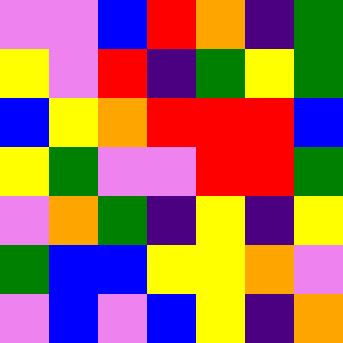[["violet", "violet", "blue", "red", "orange", "indigo", "green"], ["yellow", "violet", "red", "indigo", "green", "yellow", "green"], ["blue", "yellow", "orange", "red", "red", "red", "blue"], ["yellow", "green", "violet", "violet", "red", "red", "green"], ["violet", "orange", "green", "indigo", "yellow", "indigo", "yellow"], ["green", "blue", "blue", "yellow", "yellow", "orange", "violet"], ["violet", "blue", "violet", "blue", "yellow", "indigo", "orange"]]